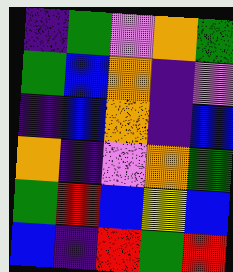[["indigo", "green", "violet", "orange", "green"], ["green", "blue", "orange", "indigo", "violet"], ["indigo", "blue", "orange", "indigo", "blue"], ["orange", "indigo", "violet", "orange", "green"], ["green", "red", "blue", "yellow", "blue"], ["blue", "indigo", "red", "green", "red"]]